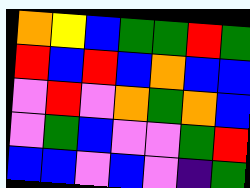[["orange", "yellow", "blue", "green", "green", "red", "green"], ["red", "blue", "red", "blue", "orange", "blue", "blue"], ["violet", "red", "violet", "orange", "green", "orange", "blue"], ["violet", "green", "blue", "violet", "violet", "green", "red"], ["blue", "blue", "violet", "blue", "violet", "indigo", "green"]]